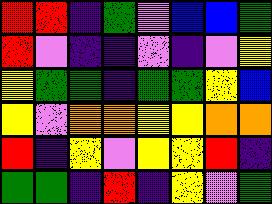[["red", "red", "indigo", "green", "violet", "blue", "blue", "green"], ["red", "violet", "indigo", "indigo", "violet", "indigo", "violet", "yellow"], ["yellow", "green", "green", "indigo", "green", "green", "yellow", "blue"], ["yellow", "violet", "orange", "orange", "yellow", "yellow", "orange", "orange"], ["red", "indigo", "yellow", "violet", "yellow", "yellow", "red", "indigo"], ["green", "green", "indigo", "red", "indigo", "yellow", "violet", "green"]]